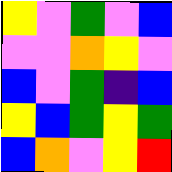[["yellow", "violet", "green", "violet", "blue"], ["violet", "violet", "orange", "yellow", "violet"], ["blue", "violet", "green", "indigo", "blue"], ["yellow", "blue", "green", "yellow", "green"], ["blue", "orange", "violet", "yellow", "red"]]